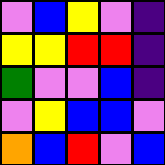[["violet", "blue", "yellow", "violet", "indigo"], ["yellow", "yellow", "red", "red", "indigo"], ["green", "violet", "violet", "blue", "indigo"], ["violet", "yellow", "blue", "blue", "violet"], ["orange", "blue", "red", "violet", "blue"]]